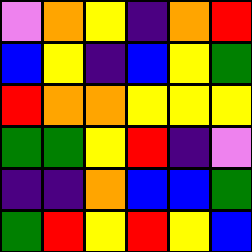[["violet", "orange", "yellow", "indigo", "orange", "red"], ["blue", "yellow", "indigo", "blue", "yellow", "green"], ["red", "orange", "orange", "yellow", "yellow", "yellow"], ["green", "green", "yellow", "red", "indigo", "violet"], ["indigo", "indigo", "orange", "blue", "blue", "green"], ["green", "red", "yellow", "red", "yellow", "blue"]]